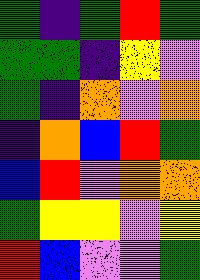[["green", "indigo", "green", "red", "green"], ["green", "green", "indigo", "yellow", "violet"], ["green", "indigo", "orange", "violet", "orange"], ["indigo", "orange", "blue", "red", "green"], ["blue", "red", "violet", "orange", "orange"], ["green", "yellow", "yellow", "violet", "yellow"], ["red", "blue", "violet", "violet", "green"]]